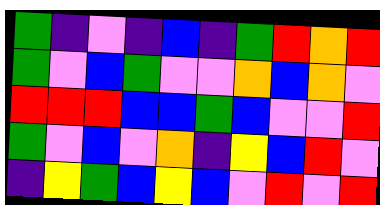[["green", "indigo", "violet", "indigo", "blue", "indigo", "green", "red", "orange", "red"], ["green", "violet", "blue", "green", "violet", "violet", "orange", "blue", "orange", "violet"], ["red", "red", "red", "blue", "blue", "green", "blue", "violet", "violet", "red"], ["green", "violet", "blue", "violet", "orange", "indigo", "yellow", "blue", "red", "violet"], ["indigo", "yellow", "green", "blue", "yellow", "blue", "violet", "red", "violet", "red"]]